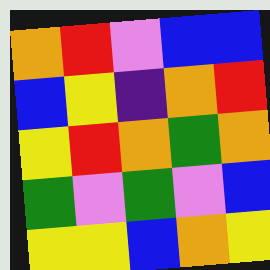[["orange", "red", "violet", "blue", "blue"], ["blue", "yellow", "indigo", "orange", "red"], ["yellow", "red", "orange", "green", "orange"], ["green", "violet", "green", "violet", "blue"], ["yellow", "yellow", "blue", "orange", "yellow"]]